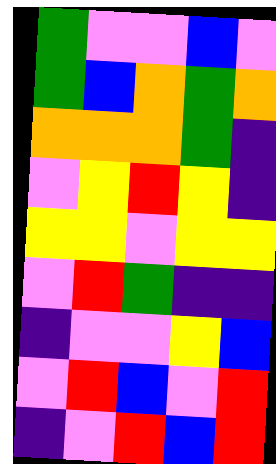[["green", "violet", "violet", "blue", "violet"], ["green", "blue", "orange", "green", "orange"], ["orange", "orange", "orange", "green", "indigo"], ["violet", "yellow", "red", "yellow", "indigo"], ["yellow", "yellow", "violet", "yellow", "yellow"], ["violet", "red", "green", "indigo", "indigo"], ["indigo", "violet", "violet", "yellow", "blue"], ["violet", "red", "blue", "violet", "red"], ["indigo", "violet", "red", "blue", "red"]]